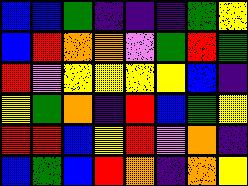[["blue", "blue", "green", "indigo", "indigo", "indigo", "green", "yellow"], ["blue", "red", "orange", "orange", "violet", "green", "red", "green"], ["red", "violet", "yellow", "yellow", "yellow", "yellow", "blue", "indigo"], ["yellow", "green", "orange", "indigo", "red", "blue", "green", "yellow"], ["red", "red", "blue", "yellow", "red", "violet", "orange", "indigo"], ["blue", "green", "blue", "red", "orange", "indigo", "orange", "yellow"]]